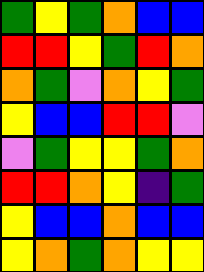[["green", "yellow", "green", "orange", "blue", "blue"], ["red", "red", "yellow", "green", "red", "orange"], ["orange", "green", "violet", "orange", "yellow", "green"], ["yellow", "blue", "blue", "red", "red", "violet"], ["violet", "green", "yellow", "yellow", "green", "orange"], ["red", "red", "orange", "yellow", "indigo", "green"], ["yellow", "blue", "blue", "orange", "blue", "blue"], ["yellow", "orange", "green", "orange", "yellow", "yellow"]]